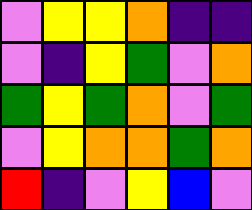[["violet", "yellow", "yellow", "orange", "indigo", "indigo"], ["violet", "indigo", "yellow", "green", "violet", "orange"], ["green", "yellow", "green", "orange", "violet", "green"], ["violet", "yellow", "orange", "orange", "green", "orange"], ["red", "indigo", "violet", "yellow", "blue", "violet"]]